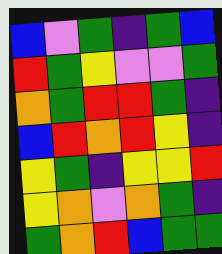[["blue", "violet", "green", "indigo", "green", "blue"], ["red", "green", "yellow", "violet", "violet", "green"], ["orange", "green", "red", "red", "green", "indigo"], ["blue", "red", "orange", "red", "yellow", "indigo"], ["yellow", "green", "indigo", "yellow", "yellow", "red"], ["yellow", "orange", "violet", "orange", "green", "indigo"], ["green", "orange", "red", "blue", "green", "green"]]